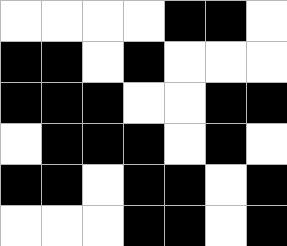[["white", "white", "white", "white", "black", "black", "white"], ["black", "black", "white", "black", "white", "white", "white"], ["black", "black", "black", "white", "white", "black", "black"], ["white", "black", "black", "black", "white", "black", "white"], ["black", "black", "white", "black", "black", "white", "black"], ["white", "white", "white", "black", "black", "white", "black"]]